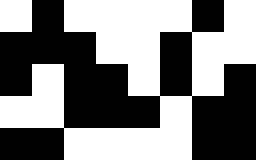[["white", "black", "white", "white", "white", "white", "black", "white"], ["black", "black", "black", "white", "white", "black", "white", "white"], ["black", "white", "black", "black", "white", "black", "white", "black"], ["white", "white", "black", "black", "black", "white", "black", "black"], ["black", "black", "white", "white", "white", "white", "black", "black"]]